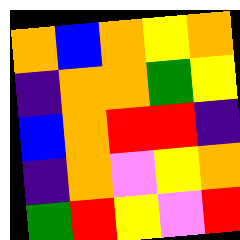[["orange", "blue", "orange", "yellow", "orange"], ["indigo", "orange", "orange", "green", "yellow"], ["blue", "orange", "red", "red", "indigo"], ["indigo", "orange", "violet", "yellow", "orange"], ["green", "red", "yellow", "violet", "red"]]